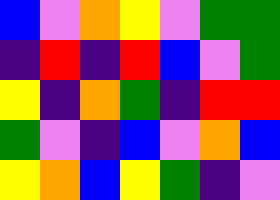[["blue", "violet", "orange", "yellow", "violet", "green", "green"], ["indigo", "red", "indigo", "red", "blue", "violet", "green"], ["yellow", "indigo", "orange", "green", "indigo", "red", "red"], ["green", "violet", "indigo", "blue", "violet", "orange", "blue"], ["yellow", "orange", "blue", "yellow", "green", "indigo", "violet"]]